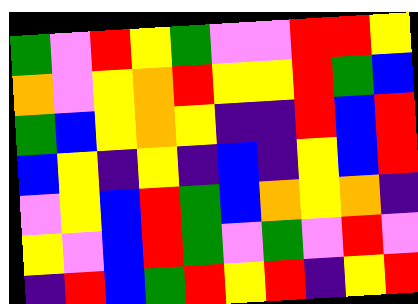[["green", "violet", "red", "yellow", "green", "violet", "violet", "red", "red", "yellow"], ["orange", "violet", "yellow", "orange", "red", "yellow", "yellow", "red", "green", "blue"], ["green", "blue", "yellow", "orange", "yellow", "indigo", "indigo", "red", "blue", "red"], ["blue", "yellow", "indigo", "yellow", "indigo", "blue", "indigo", "yellow", "blue", "red"], ["violet", "yellow", "blue", "red", "green", "blue", "orange", "yellow", "orange", "indigo"], ["yellow", "violet", "blue", "red", "green", "violet", "green", "violet", "red", "violet"], ["indigo", "red", "blue", "green", "red", "yellow", "red", "indigo", "yellow", "red"]]